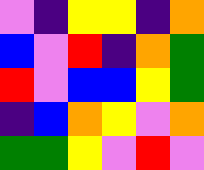[["violet", "indigo", "yellow", "yellow", "indigo", "orange"], ["blue", "violet", "red", "indigo", "orange", "green"], ["red", "violet", "blue", "blue", "yellow", "green"], ["indigo", "blue", "orange", "yellow", "violet", "orange"], ["green", "green", "yellow", "violet", "red", "violet"]]